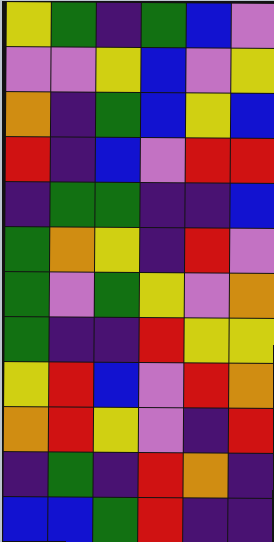[["yellow", "green", "indigo", "green", "blue", "violet"], ["violet", "violet", "yellow", "blue", "violet", "yellow"], ["orange", "indigo", "green", "blue", "yellow", "blue"], ["red", "indigo", "blue", "violet", "red", "red"], ["indigo", "green", "green", "indigo", "indigo", "blue"], ["green", "orange", "yellow", "indigo", "red", "violet"], ["green", "violet", "green", "yellow", "violet", "orange"], ["green", "indigo", "indigo", "red", "yellow", "yellow"], ["yellow", "red", "blue", "violet", "red", "orange"], ["orange", "red", "yellow", "violet", "indigo", "red"], ["indigo", "green", "indigo", "red", "orange", "indigo"], ["blue", "blue", "green", "red", "indigo", "indigo"]]